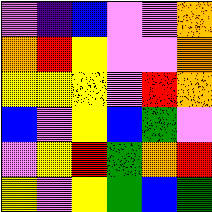[["violet", "indigo", "blue", "violet", "violet", "orange"], ["orange", "red", "yellow", "violet", "violet", "orange"], ["yellow", "yellow", "yellow", "violet", "red", "orange"], ["blue", "violet", "yellow", "blue", "green", "violet"], ["violet", "yellow", "red", "green", "orange", "red"], ["yellow", "violet", "yellow", "green", "blue", "green"]]